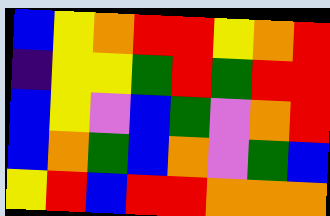[["blue", "yellow", "orange", "red", "red", "yellow", "orange", "red"], ["indigo", "yellow", "yellow", "green", "red", "green", "red", "red"], ["blue", "yellow", "violet", "blue", "green", "violet", "orange", "red"], ["blue", "orange", "green", "blue", "orange", "violet", "green", "blue"], ["yellow", "red", "blue", "red", "red", "orange", "orange", "orange"]]